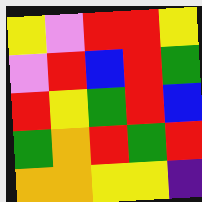[["yellow", "violet", "red", "red", "yellow"], ["violet", "red", "blue", "red", "green"], ["red", "yellow", "green", "red", "blue"], ["green", "orange", "red", "green", "red"], ["orange", "orange", "yellow", "yellow", "indigo"]]